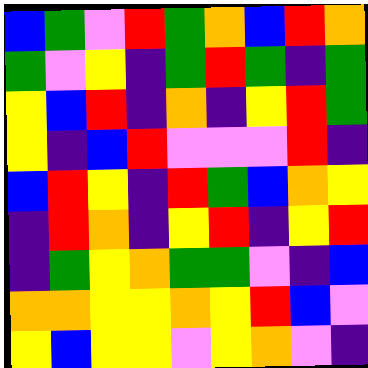[["blue", "green", "violet", "red", "green", "orange", "blue", "red", "orange"], ["green", "violet", "yellow", "indigo", "green", "red", "green", "indigo", "green"], ["yellow", "blue", "red", "indigo", "orange", "indigo", "yellow", "red", "green"], ["yellow", "indigo", "blue", "red", "violet", "violet", "violet", "red", "indigo"], ["blue", "red", "yellow", "indigo", "red", "green", "blue", "orange", "yellow"], ["indigo", "red", "orange", "indigo", "yellow", "red", "indigo", "yellow", "red"], ["indigo", "green", "yellow", "orange", "green", "green", "violet", "indigo", "blue"], ["orange", "orange", "yellow", "yellow", "orange", "yellow", "red", "blue", "violet"], ["yellow", "blue", "yellow", "yellow", "violet", "yellow", "orange", "violet", "indigo"]]